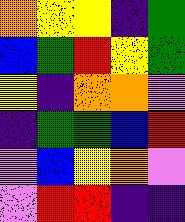[["orange", "yellow", "yellow", "indigo", "green"], ["blue", "green", "red", "yellow", "green"], ["yellow", "indigo", "orange", "orange", "violet"], ["indigo", "green", "green", "blue", "red"], ["violet", "blue", "yellow", "orange", "violet"], ["violet", "red", "red", "indigo", "indigo"]]